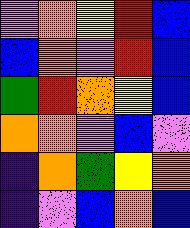[["violet", "orange", "yellow", "red", "blue"], ["blue", "orange", "violet", "red", "blue"], ["green", "red", "orange", "yellow", "blue"], ["orange", "orange", "violet", "blue", "violet"], ["indigo", "orange", "green", "yellow", "orange"], ["indigo", "violet", "blue", "orange", "blue"]]